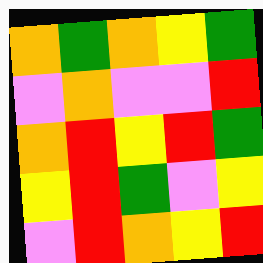[["orange", "green", "orange", "yellow", "green"], ["violet", "orange", "violet", "violet", "red"], ["orange", "red", "yellow", "red", "green"], ["yellow", "red", "green", "violet", "yellow"], ["violet", "red", "orange", "yellow", "red"]]